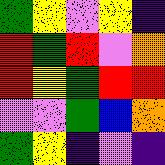[["green", "yellow", "violet", "yellow", "indigo"], ["red", "green", "red", "violet", "orange"], ["red", "yellow", "green", "red", "red"], ["violet", "violet", "green", "blue", "orange"], ["green", "yellow", "indigo", "violet", "indigo"]]